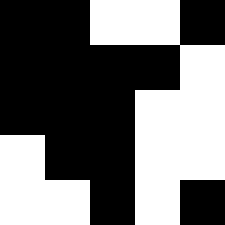[["black", "black", "white", "white", "black"], ["black", "black", "black", "black", "white"], ["black", "black", "black", "white", "white"], ["white", "black", "black", "white", "white"], ["white", "white", "black", "white", "black"]]